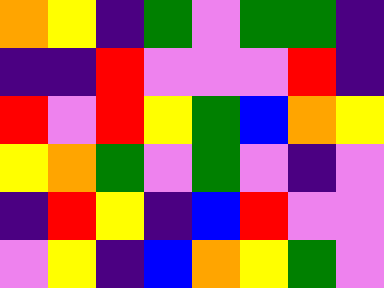[["orange", "yellow", "indigo", "green", "violet", "green", "green", "indigo"], ["indigo", "indigo", "red", "violet", "violet", "violet", "red", "indigo"], ["red", "violet", "red", "yellow", "green", "blue", "orange", "yellow"], ["yellow", "orange", "green", "violet", "green", "violet", "indigo", "violet"], ["indigo", "red", "yellow", "indigo", "blue", "red", "violet", "violet"], ["violet", "yellow", "indigo", "blue", "orange", "yellow", "green", "violet"]]